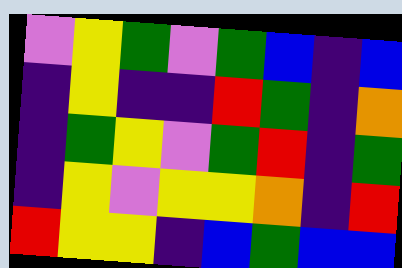[["violet", "yellow", "green", "violet", "green", "blue", "indigo", "blue"], ["indigo", "yellow", "indigo", "indigo", "red", "green", "indigo", "orange"], ["indigo", "green", "yellow", "violet", "green", "red", "indigo", "green"], ["indigo", "yellow", "violet", "yellow", "yellow", "orange", "indigo", "red"], ["red", "yellow", "yellow", "indigo", "blue", "green", "blue", "blue"]]